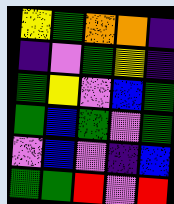[["yellow", "green", "orange", "orange", "indigo"], ["indigo", "violet", "green", "yellow", "indigo"], ["green", "yellow", "violet", "blue", "green"], ["green", "blue", "green", "violet", "green"], ["violet", "blue", "violet", "indigo", "blue"], ["green", "green", "red", "violet", "red"]]